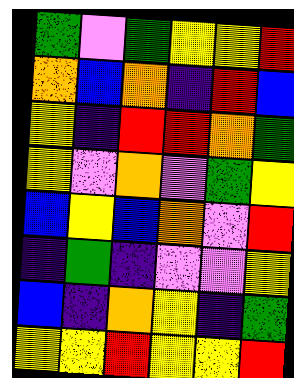[["green", "violet", "green", "yellow", "yellow", "red"], ["orange", "blue", "orange", "indigo", "red", "blue"], ["yellow", "indigo", "red", "red", "orange", "green"], ["yellow", "violet", "orange", "violet", "green", "yellow"], ["blue", "yellow", "blue", "orange", "violet", "red"], ["indigo", "green", "indigo", "violet", "violet", "yellow"], ["blue", "indigo", "orange", "yellow", "indigo", "green"], ["yellow", "yellow", "red", "yellow", "yellow", "red"]]